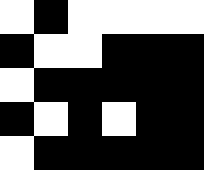[["white", "black", "white", "white", "white", "white"], ["black", "white", "white", "black", "black", "black"], ["white", "black", "black", "black", "black", "black"], ["black", "white", "black", "white", "black", "black"], ["white", "black", "black", "black", "black", "black"]]